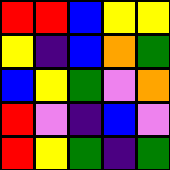[["red", "red", "blue", "yellow", "yellow"], ["yellow", "indigo", "blue", "orange", "green"], ["blue", "yellow", "green", "violet", "orange"], ["red", "violet", "indigo", "blue", "violet"], ["red", "yellow", "green", "indigo", "green"]]